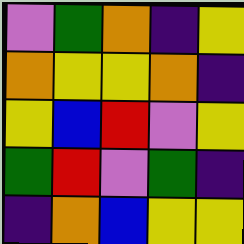[["violet", "green", "orange", "indigo", "yellow"], ["orange", "yellow", "yellow", "orange", "indigo"], ["yellow", "blue", "red", "violet", "yellow"], ["green", "red", "violet", "green", "indigo"], ["indigo", "orange", "blue", "yellow", "yellow"]]